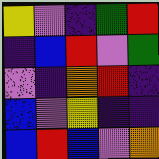[["yellow", "violet", "indigo", "green", "red"], ["indigo", "blue", "red", "violet", "green"], ["violet", "indigo", "orange", "red", "indigo"], ["blue", "violet", "yellow", "indigo", "indigo"], ["blue", "red", "blue", "violet", "orange"]]